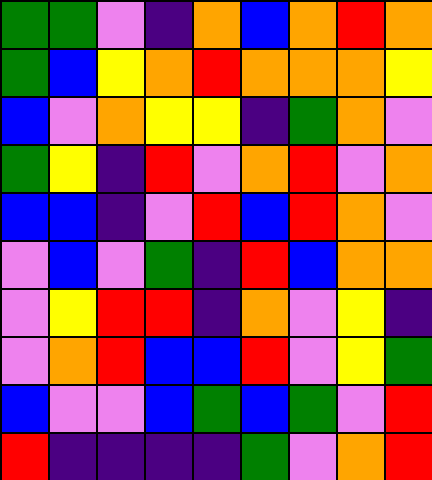[["green", "green", "violet", "indigo", "orange", "blue", "orange", "red", "orange"], ["green", "blue", "yellow", "orange", "red", "orange", "orange", "orange", "yellow"], ["blue", "violet", "orange", "yellow", "yellow", "indigo", "green", "orange", "violet"], ["green", "yellow", "indigo", "red", "violet", "orange", "red", "violet", "orange"], ["blue", "blue", "indigo", "violet", "red", "blue", "red", "orange", "violet"], ["violet", "blue", "violet", "green", "indigo", "red", "blue", "orange", "orange"], ["violet", "yellow", "red", "red", "indigo", "orange", "violet", "yellow", "indigo"], ["violet", "orange", "red", "blue", "blue", "red", "violet", "yellow", "green"], ["blue", "violet", "violet", "blue", "green", "blue", "green", "violet", "red"], ["red", "indigo", "indigo", "indigo", "indigo", "green", "violet", "orange", "red"]]